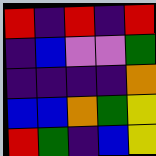[["red", "indigo", "red", "indigo", "red"], ["indigo", "blue", "violet", "violet", "green"], ["indigo", "indigo", "indigo", "indigo", "orange"], ["blue", "blue", "orange", "green", "yellow"], ["red", "green", "indigo", "blue", "yellow"]]